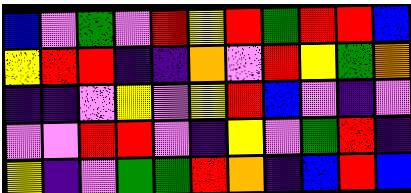[["blue", "violet", "green", "violet", "red", "yellow", "red", "green", "red", "red", "blue"], ["yellow", "red", "red", "indigo", "indigo", "orange", "violet", "red", "yellow", "green", "orange"], ["indigo", "indigo", "violet", "yellow", "violet", "yellow", "red", "blue", "violet", "indigo", "violet"], ["violet", "violet", "red", "red", "violet", "indigo", "yellow", "violet", "green", "red", "indigo"], ["yellow", "indigo", "violet", "green", "green", "red", "orange", "indigo", "blue", "red", "blue"]]